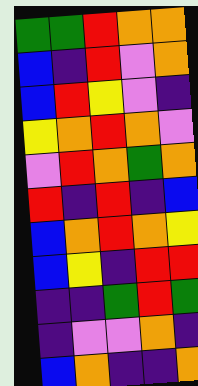[["green", "green", "red", "orange", "orange"], ["blue", "indigo", "red", "violet", "orange"], ["blue", "red", "yellow", "violet", "indigo"], ["yellow", "orange", "red", "orange", "violet"], ["violet", "red", "orange", "green", "orange"], ["red", "indigo", "red", "indigo", "blue"], ["blue", "orange", "red", "orange", "yellow"], ["blue", "yellow", "indigo", "red", "red"], ["indigo", "indigo", "green", "red", "green"], ["indigo", "violet", "violet", "orange", "indigo"], ["blue", "orange", "indigo", "indigo", "orange"]]